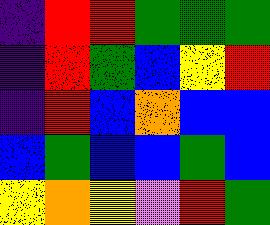[["indigo", "red", "red", "green", "green", "green"], ["indigo", "red", "green", "blue", "yellow", "red"], ["indigo", "red", "blue", "orange", "blue", "blue"], ["blue", "green", "blue", "blue", "green", "blue"], ["yellow", "orange", "yellow", "violet", "red", "green"]]